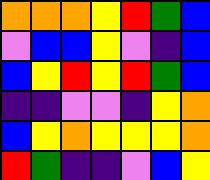[["orange", "orange", "orange", "yellow", "red", "green", "blue"], ["violet", "blue", "blue", "yellow", "violet", "indigo", "blue"], ["blue", "yellow", "red", "yellow", "red", "green", "blue"], ["indigo", "indigo", "violet", "violet", "indigo", "yellow", "orange"], ["blue", "yellow", "orange", "yellow", "yellow", "yellow", "orange"], ["red", "green", "indigo", "indigo", "violet", "blue", "yellow"]]